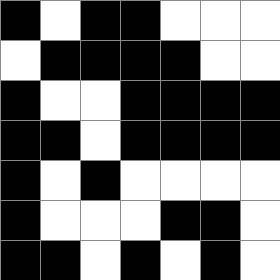[["black", "white", "black", "black", "white", "white", "white"], ["white", "black", "black", "black", "black", "white", "white"], ["black", "white", "white", "black", "black", "black", "black"], ["black", "black", "white", "black", "black", "black", "black"], ["black", "white", "black", "white", "white", "white", "white"], ["black", "white", "white", "white", "black", "black", "white"], ["black", "black", "white", "black", "white", "black", "white"]]